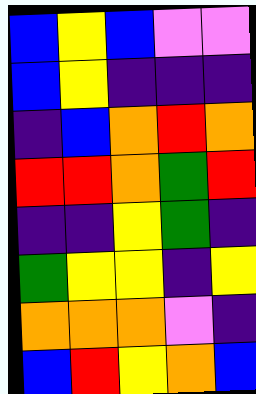[["blue", "yellow", "blue", "violet", "violet"], ["blue", "yellow", "indigo", "indigo", "indigo"], ["indigo", "blue", "orange", "red", "orange"], ["red", "red", "orange", "green", "red"], ["indigo", "indigo", "yellow", "green", "indigo"], ["green", "yellow", "yellow", "indigo", "yellow"], ["orange", "orange", "orange", "violet", "indigo"], ["blue", "red", "yellow", "orange", "blue"]]